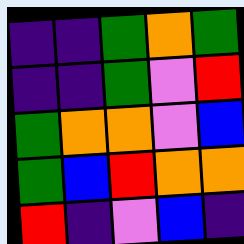[["indigo", "indigo", "green", "orange", "green"], ["indigo", "indigo", "green", "violet", "red"], ["green", "orange", "orange", "violet", "blue"], ["green", "blue", "red", "orange", "orange"], ["red", "indigo", "violet", "blue", "indigo"]]